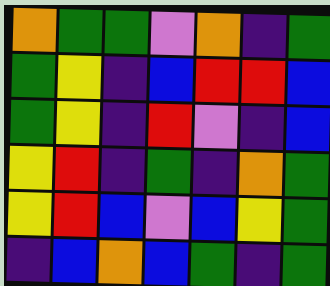[["orange", "green", "green", "violet", "orange", "indigo", "green"], ["green", "yellow", "indigo", "blue", "red", "red", "blue"], ["green", "yellow", "indigo", "red", "violet", "indigo", "blue"], ["yellow", "red", "indigo", "green", "indigo", "orange", "green"], ["yellow", "red", "blue", "violet", "blue", "yellow", "green"], ["indigo", "blue", "orange", "blue", "green", "indigo", "green"]]